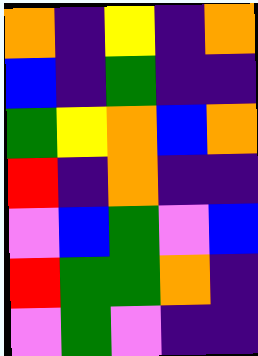[["orange", "indigo", "yellow", "indigo", "orange"], ["blue", "indigo", "green", "indigo", "indigo"], ["green", "yellow", "orange", "blue", "orange"], ["red", "indigo", "orange", "indigo", "indigo"], ["violet", "blue", "green", "violet", "blue"], ["red", "green", "green", "orange", "indigo"], ["violet", "green", "violet", "indigo", "indigo"]]